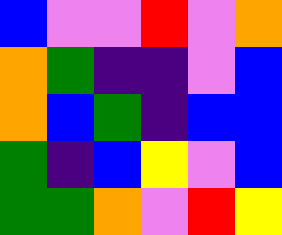[["blue", "violet", "violet", "red", "violet", "orange"], ["orange", "green", "indigo", "indigo", "violet", "blue"], ["orange", "blue", "green", "indigo", "blue", "blue"], ["green", "indigo", "blue", "yellow", "violet", "blue"], ["green", "green", "orange", "violet", "red", "yellow"]]